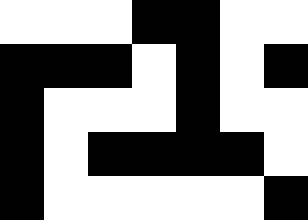[["white", "white", "white", "black", "black", "white", "white"], ["black", "black", "black", "white", "black", "white", "black"], ["black", "white", "white", "white", "black", "white", "white"], ["black", "white", "black", "black", "black", "black", "white"], ["black", "white", "white", "white", "white", "white", "black"]]